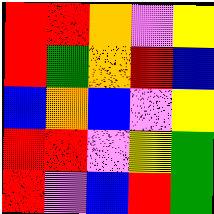[["red", "red", "orange", "violet", "yellow"], ["red", "green", "orange", "red", "blue"], ["blue", "orange", "blue", "violet", "yellow"], ["red", "red", "violet", "yellow", "green"], ["red", "violet", "blue", "red", "green"]]